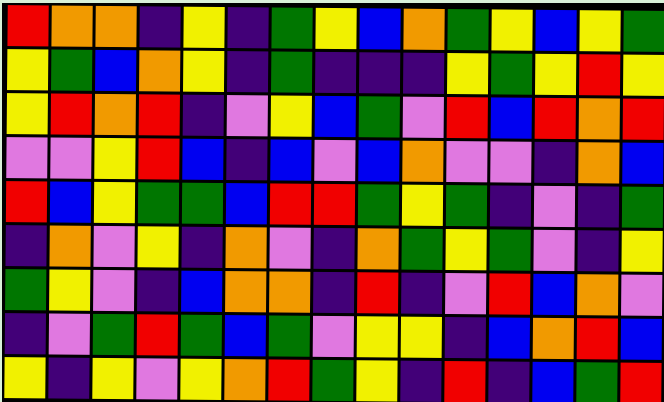[["red", "orange", "orange", "indigo", "yellow", "indigo", "green", "yellow", "blue", "orange", "green", "yellow", "blue", "yellow", "green"], ["yellow", "green", "blue", "orange", "yellow", "indigo", "green", "indigo", "indigo", "indigo", "yellow", "green", "yellow", "red", "yellow"], ["yellow", "red", "orange", "red", "indigo", "violet", "yellow", "blue", "green", "violet", "red", "blue", "red", "orange", "red"], ["violet", "violet", "yellow", "red", "blue", "indigo", "blue", "violet", "blue", "orange", "violet", "violet", "indigo", "orange", "blue"], ["red", "blue", "yellow", "green", "green", "blue", "red", "red", "green", "yellow", "green", "indigo", "violet", "indigo", "green"], ["indigo", "orange", "violet", "yellow", "indigo", "orange", "violet", "indigo", "orange", "green", "yellow", "green", "violet", "indigo", "yellow"], ["green", "yellow", "violet", "indigo", "blue", "orange", "orange", "indigo", "red", "indigo", "violet", "red", "blue", "orange", "violet"], ["indigo", "violet", "green", "red", "green", "blue", "green", "violet", "yellow", "yellow", "indigo", "blue", "orange", "red", "blue"], ["yellow", "indigo", "yellow", "violet", "yellow", "orange", "red", "green", "yellow", "indigo", "red", "indigo", "blue", "green", "red"]]